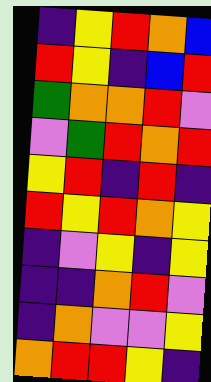[["indigo", "yellow", "red", "orange", "blue"], ["red", "yellow", "indigo", "blue", "red"], ["green", "orange", "orange", "red", "violet"], ["violet", "green", "red", "orange", "red"], ["yellow", "red", "indigo", "red", "indigo"], ["red", "yellow", "red", "orange", "yellow"], ["indigo", "violet", "yellow", "indigo", "yellow"], ["indigo", "indigo", "orange", "red", "violet"], ["indigo", "orange", "violet", "violet", "yellow"], ["orange", "red", "red", "yellow", "indigo"]]